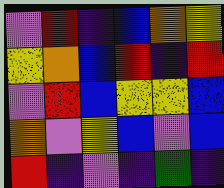[["violet", "red", "indigo", "blue", "orange", "yellow"], ["yellow", "orange", "blue", "red", "indigo", "red"], ["violet", "red", "blue", "yellow", "yellow", "blue"], ["orange", "violet", "yellow", "blue", "violet", "blue"], ["red", "indigo", "violet", "indigo", "green", "indigo"]]